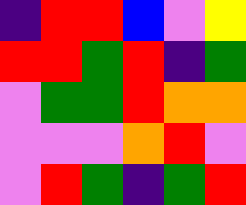[["indigo", "red", "red", "blue", "violet", "yellow"], ["red", "red", "green", "red", "indigo", "green"], ["violet", "green", "green", "red", "orange", "orange"], ["violet", "violet", "violet", "orange", "red", "violet"], ["violet", "red", "green", "indigo", "green", "red"]]